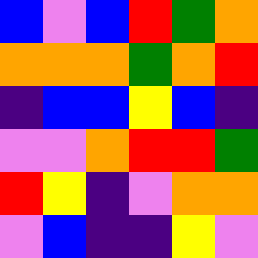[["blue", "violet", "blue", "red", "green", "orange"], ["orange", "orange", "orange", "green", "orange", "red"], ["indigo", "blue", "blue", "yellow", "blue", "indigo"], ["violet", "violet", "orange", "red", "red", "green"], ["red", "yellow", "indigo", "violet", "orange", "orange"], ["violet", "blue", "indigo", "indigo", "yellow", "violet"]]